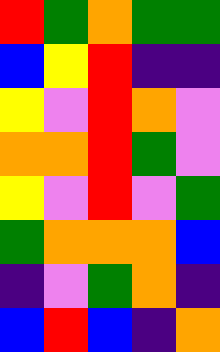[["red", "green", "orange", "green", "green"], ["blue", "yellow", "red", "indigo", "indigo"], ["yellow", "violet", "red", "orange", "violet"], ["orange", "orange", "red", "green", "violet"], ["yellow", "violet", "red", "violet", "green"], ["green", "orange", "orange", "orange", "blue"], ["indigo", "violet", "green", "orange", "indigo"], ["blue", "red", "blue", "indigo", "orange"]]